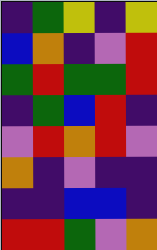[["indigo", "green", "yellow", "indigo", "yellow"], ["blue", "orange", "indigo", "violet", "red"], ["green", "red", "green", "green", "red"], ["indigo", "green", "blue", "red", "indigo"], ["violet", "red", "orange", "red", "violet"], ["orange", "indigo", "violet", "indigo", "indigo"], ["indigo", "indigo", "blue", "blue", "indigo"], ["red", "red", "green", "violet", "orange"]]